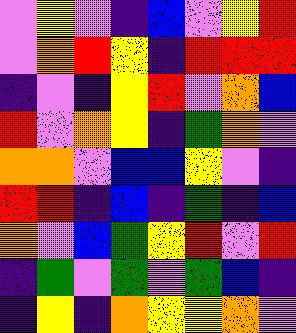[["violet", "yellow", "violet", "indigo", "blue", "violet", "yellow", "red"], ["violet", "orange", "red", "yellow", "indigo", "red", "red", "red"], ["indigo", "violet", "indigo", "yellow", "red", "violet", "orange", "blue"], ["red", "violet", "orange", "yellow", "indigo", "green", "orange", "violet"], ["orange", "orange", "violet", "blue", "blue", "yellow", "violet", "indigo"], ["red", "red", "indigo", "blue", "indigo", "green", "indigo", "blue"], ["orange", "violet", "blue", "green", "yellow", "red", "violet", "red"], ["indigo", "green", "violet", "green", "violet", "green", "blue", "indigo"], ["indigo", "yellow", "indigo", "orange", "yellow", "yellow", "orange", "violet"]]